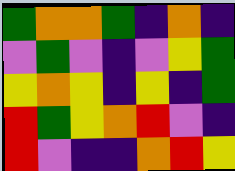[["green", "orange", "orange", "green", "indigo", "orange", "indigo"], ["violet", "green", "violet", "indigo", "violet", "yellow", "green"], ["yellow", "orange", "yellow", "indigo", "yellow", "indigo", "green"], ["red", "green", "yellow", "orange", "red", "violet", "indigo"], ["red", "violet", "indigo", "indigo", "orange", "red", "yellow"]]